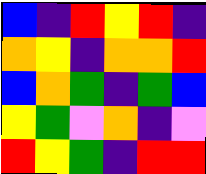[["blue", "indigo", "red", "yellow", "red", "indigo"], ["orange", "yellow", "indigo", "orange", "orange", "red"], ["blue", "orange", "green", "indigo", "green", "blue"], ["yellow", "green", "violet", "orange", "indigo", "violet"], ["red", "yellow", "green", "indigo", "red", "red"]]